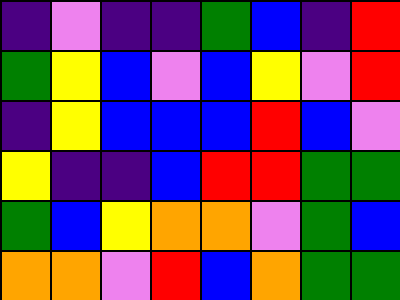[["indigo", "violet", "indigo", "indigo", "green", "blue", "indigo", "red"], ["green", "yellow", "blue", "violet", "blue", "yellow", "violet", "red"], ["indigo", "yellow", "blue", "blue", "blue", "red", "blue", "violet"], ["yellow", "indigo", "indigo", "blue", "red", "red", "green", "green"], ["green", "blue", "yellow", "orange", "orange", "violet", "green", "blue"], ["orange", "orange", "violet", "red", "blue", "orange", "green", "green"]]